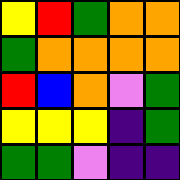[["yellow", "red", "green", "orange", "orange"], ["green", "orange", "orange", "orange", "orange"], ["red", "blue", "orange", "violet", "green"], ["yellow", "yellow", "yellow", "indigo", "green"], ["green", "green", "violet", "indigo", "indigo"]]